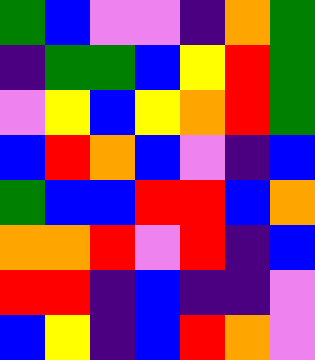[["green", "blue", "violet", "violet", "indigo", "orange", "green"], ["indigo", "green", "green", "blue", "yellow", "red", "green"], ["violet", "yellow", "blue", "yellow", "orange", "red", "green"], ["blue", "red", "orange", "blue", "violet", "indigo", "blue"], ["green", "blue", "blue", "red", "red", "blue", "orange"], ["orange", "orange", "red", "violet", "red", "indigo", "blue"], ["red", "red", "indigo", "blue", "indigo", "indigo", "violet"], ["blue", "yellow", "indigo", "blue", "red", "orange", "violet"]]